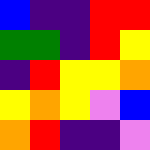[["blue", "indigo", "indigo", "red", "red"], ["green", "green", "indigo", "red", "yellow"], ["indigo", "red", "yellow", "yellow", "orange"], ["yellow", "orange", "yellow", "violet", "blue"], ["orange", "red", "indigo", "indigo", "violet"]]